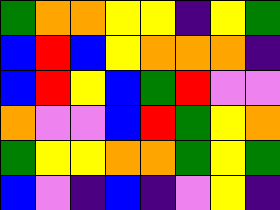[["green", "orange", "orange", "yellow", "yellow", "indigo", "yellow", "green"], ["blue", "red", "blue", "yellow", "orange", "orange", "orange", "indigo"], ["blue", "red", "yellow", "blue", "green", "red", "violet", "violet"], ["orange", "violet", "violet", "blue", "red", "green", "yellow", "orange"], ["green", "yellow", "yellow", "orange", "orange", "green", "yellow", "green"], ["blue", "violet", "indigo", "blue", "indigo", "violet", "yellow", "indigo"]]